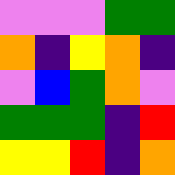[["violet", "violet", "violet", "green", "green"], ["orange", "indigo", "yellow", "orange", "indigo"], ["violet", "blue", "green", "orange", "violet"], ["green", "green", "green", "indigo", "red"], ["yellow", "yellow", "red", "indigo", "orange"]]